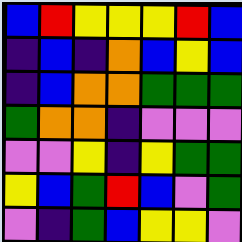[["blue", "red", "yellow", "yellow", "yellow", "red", "blue"], ["indigo", "blue", "indigo", "orange", "blue", "yellow", "blue"], ["indigo", "blue", "orange", "orange", "green", "green", "green"], ["green", "orange", "orange", "indigo", "violet", "violet", "violet"], ["violet", "violet", "yellow", "indigo", "yellow", "green", "green"], ["yellow", "blue", "green", "red", "blue", "violet", "green"], ["violet", "indigo", "green", "blue", "yellow", "yellow", "violet"]]